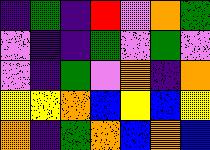[["indigo", "green", "indigo", "red", "violet", "orange", "green"], ["violet", "indigo", "indigo", "green", "violet", "green", "violet"], ["violet", "indigo", "green", "violet", "orange", "indigo", "orange"], ["yellow", "yellow", "orange", "blue", "yellow", "blue", "yellow"], ["orange", "indigo", "green", "orange", "blue", "orange", "blue"]]